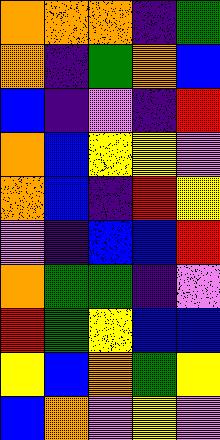[["orange", "orange", "orange", "indigo", "green"], ["orange", "indigo", "green", "orange", "blue"], ["blue", "indigo", "violet", "indigo", "red"], ["orange", "blue", "yellow", "yellow", "violet"], ["orange", "blue", "indigo", "red", "yellow"], ["violet", "indigo", "blue", "blue", "red"], ["orange", "green", "green", "indigo", "violet"], ["red", "green", "yellow", "blue", "blue"], ["yellow", "blue", "orange", "green", "yellow"], ["blue", "orange", "violet", "yellow", "violet"]]